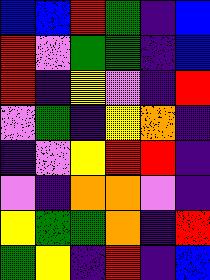[["blue", "blue", "red", "green", "indigo", "blue"], ["red", "violet", "green", "green", "indigo", "blue"], ["red", "indigo", "yellow", "violet", "indigo", "red"], ["violet", "green", "indigo", "yellow", "orange", "indigo"], ["indigo", "violet", "yellow", "red", "red", "indigo"], ["violet", "indigo", "orange", "orange", "violet", "indigo"], ["yellow", "green", "green", "orange", "indigo", "red"], ["green", "yellow", "indigo", "red", "indigo", "blue"]]